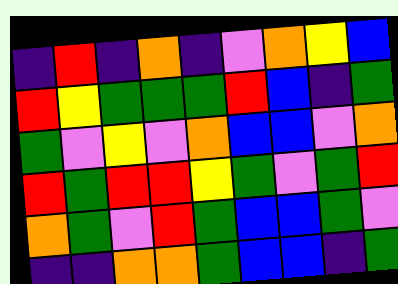[["indigo", "red", "indigo", "orange", "indigo", "violet", "orange", "yellow", "blue"], ["red", "yellow", "green", "green", "green", "red", "blue", "indigo", "green"], ["green", "violet", "yellow", "violet", "orange", "blue", "blue", "violet", "orange"], ["red", "green", "red", "red", "yellow", "green", "violet", "green", "red"], ["orange", "green", "violet", "red", "green", "blue", "blue", "green", "violet"], ["indigo", "indigo", "orange", "orange", "green", "blue", "blue", "indigo", "green"]]